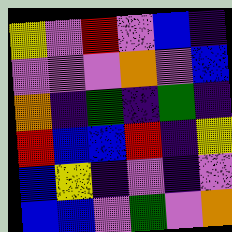[["yellow", "violet", "red", "violet", "blue", "indigo"], ["violet", "violet", "violet", "orange", "violet", "blue"], ["orange", "indigo", "green", "indigo", "green", "indigo"], ["red", "blue", "blue", "red", "indigo", "yellow"], ["blue", "yellow", "indigo", "violet", "indigo", "violet"], ["blue", "blue", "violet", "green", "violet", "orange"]]